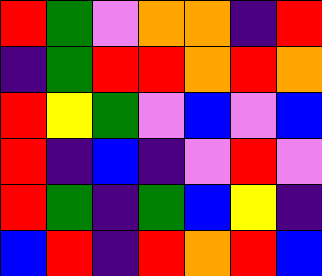[["red", "green", "violet", "orange", "orange", "indigo", "red"], ["indigo", "green", "red", "red", "orange", "red", "orange"], ["red", "yellow", "green", "violet", "blue", "violet", "blue"], ["red", "indigo", "blue", "indigo", "violet", "red", "violet"], ["red", "green", "indigo", "green", "blue", "yellow", "indigo"], ["blue", "red", "indigo", "red", "orange", "red", "blue"]]